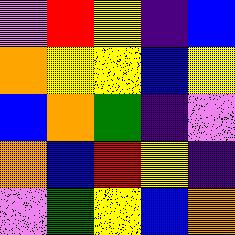[["violet", "red", "yellow", "indigo", "blue"], ["orange", "yellow", "yellow", "blue", "yellow"], ["blue", "orange", "green", "indigo", "violet"], ["orange", "blue", "red", "yellow", "indigo"], ["violet", "green", "yellow", "blue", "orange"]]